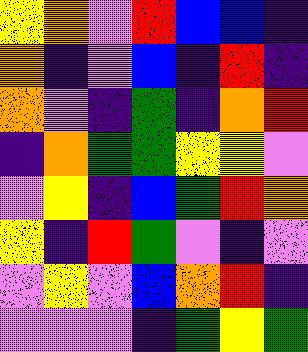[["yellow", "orange", "violet", "red", "blue", "blue", "indigo"], ["orange", "indigo", "violet", "blue", "indigo", "red", "indigo"], ["orange", "violet", "indigo", "green", "indigo", "orange", "red"], ["indigo", "orange", "green", "green", "yellow", "yellow", "violet"], ["violet", "yellow", "indigo", "blue", "green", "red", "orange"], ["yellow", "indigo", "red", "green", "violet", "indigo", "violet"], ["violet", "yellow", "violet", "blue", "orange", "red", "indigo"], ["violet", "violet", "violet", "indigo", "green", "yellow", "green"]]